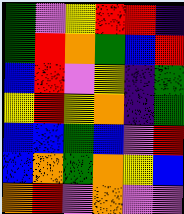[["green", "violet", "yellow", "red", "red", "indigo"], ["green", "red", "orange", "green", "blue", "red"], ["blue", "red", "violet", "yellow", "indigo", "green"], ["yellow", "red", "yellow", "orange", "indigo", "green"], ["blue", "blue", "green", "blue", "violet", "red"], ["blue", "orange", "green", "orange", "yellow", "blue"], ["orange", "red", "violet", "orange", "violet", "violet"]]